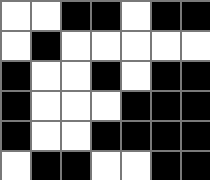[["white", "white", "black", "black", "white", "black", "black"], ["white", "black", "white", "white", "white", "white", "white"], ["black", "white", "white", "black", "white", "black", "black"], ["black", "white", "white", "white", "black", "black", "black"], ["black", "white", "white", "black", "black", "black", "black"], ["white", "black", "black", "white", "white", "black", "black"]]